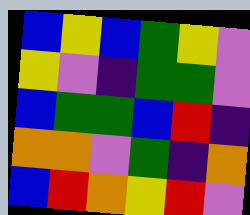[["blue", "yellow", "blue", "green", "yellow", "violet"], ["yellow", "violet", "indigo", "green", "green", "violet"], ["blue", "green", "green", "blue", "red", "indigo"], ["orange", "orange", "violet", "green", "indigo", "orange"], ["blue", "red", "orange", "yellow", "red", "violet"]]